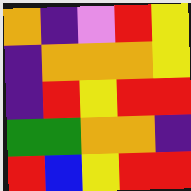[["orange", "indigo", "violet", "red", "yellow"], ["indigo", "orange", "orange", "orange", "yellow"], ["indigo", "red", "yellow", "red", "red"], ["green", "green", "orange", "orange", "indigo"], ["red", "blue", "yellow", "red", "red"]]